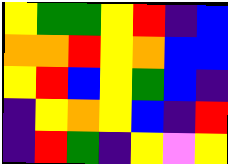[["yellow", "green", "green", "yellow", "red", "indigo", "blue"], ["orange", "orange", "red", "yellow", "orange", "blue", "blue"], ["yellow", "red", "blue", "yellow", "green", "blue", "indigo"], ["indigo", "yellow", "orange", "yellow", "blue", "indigo", "red"], ["indigo", "red", "green", "indigo", "yellow", "violet", "yellow"]]